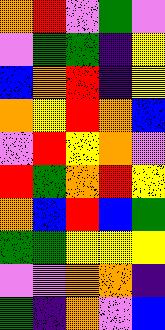[["orange", "red", "violet", "green", "violet"], ["violet", "green", "green", "indigo", "yellow"], ["blue", "orange", "red", "indigo", "yellow"], ["orange", "yellow", "red", "orange", "blue"], ["violet", "red", "yellow", "orange", "violet"], ["red", "green", "orange", "red", "yellow"], ["orange", "blue", "red", "blue", "green"], ["green", "green", "yellow", "yellow", "yellow"], ["violet", "violet", "orange", "orange", "indigo"], ["green", "indigo", "orange", "violet", "blue"]]